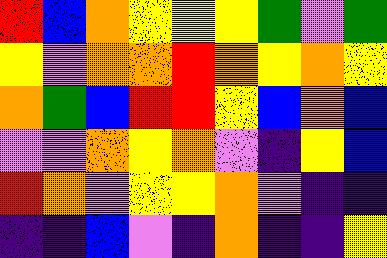[["red", "blue", "orange", "yellow", "yellow", "yellow", "green", "violet", "green"], ["yellow", "violet", "orange", "orange", "red", "orange", "yellow", "orange", "yellow"], ["orange", "green", "blue", "red", "red", "yellow", "blue", "orange", "blue"], ["violet", "violet", "orange", "yellow", "orange", "violet", "indigo", "yellow", "blue"], ["red", "orange", "violet", "yellow", "yellow", "orange", "violet", "indigo", "indigo"], ["indigo", "indigo", "blue", "violet", "indigo", "orange", "indigo", "indigo", "yellow"]]